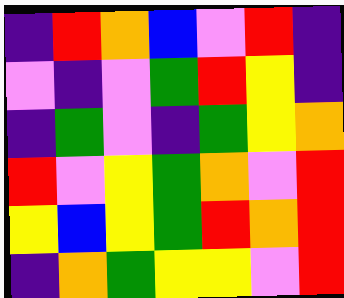[["indigo", "red", "orange", "blue", "violet", "red", "indigo"], ["violet", "indigo", "violet", "green", "red", "yellow", "indigo"], ["indigo", "green", "violet", "indigo", "green", "yellow", "orange"], ["red", "violet", "yellow", "green", "orange", "violet", "red"], ["yellow", "blue", "yellow", "green", "red", "orange", "red"], ["indigo", "orange", "green", "yellow", "yellow", "violet", "red"]]